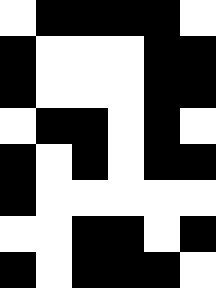[["white", "black", "black", "black", "black", "white"], ["black", "white", "white", "white", "black", "black"], ["black", "white", "white", "white", "black", "black"], ["white", "black", "black", "white", "black", "white"], ["black", "white", "black", "white", "black", "black"], ["black", "white", "white", "white", "white", "white"], ["white", "white", "black", "black", "white", "black"], ["black", "white", "black", "black", "black", "white"]]